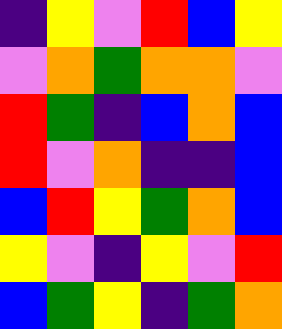[["indigo", "yellow", "violet", "red", "blue", "yellow"], ["violet", "orange", "green", "orange", "orange", "violet"], ["red", "green", "indigo", "blue", "orange", "blue"], ["red", "violet", "orange", "indigo", "indigo", "blue"], ["blue", "red", "yellow", "green", "orange", "blue"], ["yellow", "violet", "indigo", "yellow", "violet", "red"], ["blue", "green", "yellow", "indigo", "green", "orange"]]